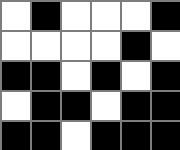[["white", "black", "white", "white", "white", "black"], ["white", "white", "white", "white", "black", "white"], ["black", "black", "white", "black", "white", "black"], ["white", "black", "black", "white", "black", "black"], ["black", "black", "white", "black", "black", "black"]]